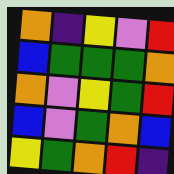[["orange", "indigo", "yellow", "violet", "red"], ["blue", "green", "green", "green", "orange"], ["orange", "violet", "yellow", "green", "red"], ["blue", "violet", "green", "orange", "blue"], ["yellow", "green", "orange", "red", "indigo"]]